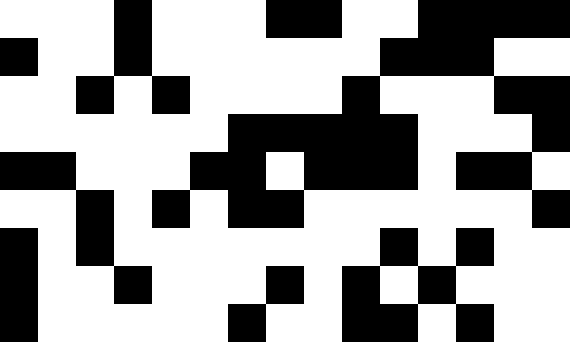[["white", "white", "white", "black", "white", "white", "white", "black", "black", "white", "white", "black", "black", "black", "black"], ["black", "white", "white", "black", "white", "white", "white", "white", "white", "white", "black", "black", "black", "white", "white"], ["white", "white", "black", "white", "black", "white", "white", "white", "white", "black", "white", "white", "white", "black", "black"], ["white", "white", "white", "white", "white", "white", "black", "black", "black", "black", "black", "white", "white", "white", "black"], ["black", "black", "white", "white", "white", "black", "black", "white", "black", "black", "black", "white", "black", "black", "white"], ["white", "white", "black", "white", "black", "white", "black", "black", "white", "white", "white", "white", "white", "white", "black"], ["black", "white", "black", "white", "white", "white", "white", "white", "white", "white", "black", "white", "black", "white", "white"], ["black", "white", "white", "black", "white", "white", "white", "black", "white", "black", "white", "black", "white", "white", "white"], ["black", "white", "white", "white", "white", "white", "black", "white", "white", "black", "black", "white", "black", "white", "white"]]